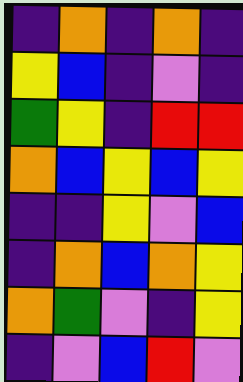[["indigo", "orange", "indigo", "orange", "indigo"], ["yellow", "blue", "indigo", "violet", "indigo"], ["green", "yellow", "indigo", "red", "red"], ["orange", "blue", "yellow", "blue", "yellow"], ["indigo", "indigo", "yellow", "violet", "blue"], ["indigo", "orange", "blue", "orange", "yellow"], ["orange", "green", "violet", "indigo", "yellow"], ["indigo", "violet", "blue", "red", "violet"]]